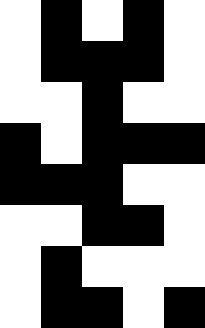[["white", "black", "white", "black", "white"], ["white", "black", "black", "black", "white"], ["white", "white", "black", "white", "white"], ["black", "white", "black", "black", "black"], ["black", "black", "black", "white", "white"], ["white", "white", "black", "black", "white"], ["white", "black", "white", "white", "white"], ["white", "black", "black", "white", "black"]]